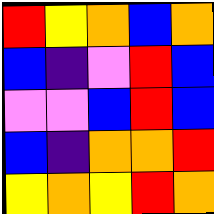[["red", "yellow", "orange", "blue", "orange"], ["blue", "indigo", "violet", "red", "blue"], ["violet", "violet", "blue", "red", "blue"], ["blue", "indigo", "orange", "orange", "red"], ["yellow", "orange", "yellow", "red", "orange"]]